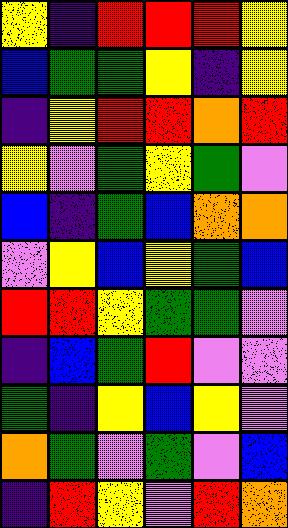[["yellow", "indigo", "red", "red", "red", "yellow"], ["blue", "green", "green", "yellow", "indigo", "yellow"], ["indigo", "yellow", "red", "red", "orange", "red"], ["yellow", "violet", "green", "yellow", "green", "violet"], ["blue", "indigo", "green", "blue", "orange", "orange"], ["violet", "yellow", "blue", "yellow", "green", "blue"], ["red", "red", "yellow", "green", "green", "violet"], ["indigo", "blue", "green", "red", "violet", "violet"], ["green", "indigo", "yellow", "blue", "yellow", "violet"], ["orange", "green", "violet", "green", "violet", "blue"], ["indigo", "red", "yellow", "violet", "red", "orange"]]